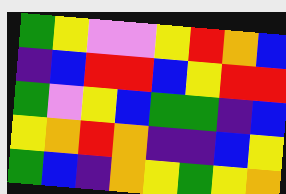[["green", "yellow", "violet", "violet", "yellow", "red", "orange", "blue"], ["indigo", "blue", "red", "red", "blue", "yellow", "red", "red"], ["green", "violet", "yellow", "blue", "green", "green", "indigo", "blue"], ["yellow", "orange", "red", "orange", "indigo", "indigo", "blue", "yellow"], ["green", "blue", "indigo", "orange", "yellow", "green", "yellow", "orange"]]